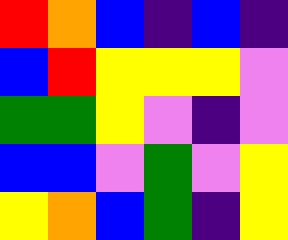[["red", "orange", "blue", "indigo", "blue", "indigo"], ["blue", "red", "yellow", "yellow", "yellow", "violet"], ["green", "green", "yellow", "violet", "indigo", "violet"], ["blue", "blue", "violet", "green", "violet", "yellow"], ["yellow", "orange", "blue", "green", "indigo", "yellow"]]